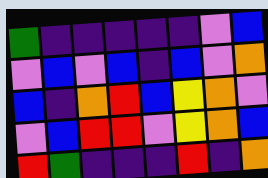[["green", "indigo", "indigo", "indigo", "indigo", "indigo", "violet", "blue"], ["violet", "blue", "violet", "blue", "indigo", "blue", "violet", "orange"], ["blue", "indigo", "orange", "red", "blue", "yellow", "orange", "violet"], ["violet", "blue", "red", "red", "violet", "yellow", "orange", "blue"], ["red", "green", "indigo", "indigo", "indigo", "red", "indigo", "orange"]]